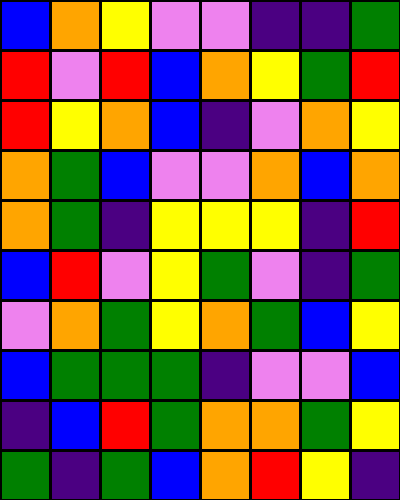[["blue", "orange", "yellow", "violet", "violet", "indigo", "indigo", "green"], ["red", "violet", "red", "blue", "orange", "yellow", "green", "red"], ["red", "yellow", "orange", "blue", "indigo", "violet", "orange", "yellow"], ["orange", "green", "blue", "violet", "violet", "orange", "blue", "orange"], ["orange", "green", "indigo", "yellow", "yellow", "yellow", "indigo", "red"], ["blue", "red", "violet", "yellow", "green", "violet", "indigo", "green"], ["violet", "orange", "green", "yellow", "orange", "green", "blue", "yellow"], ["blue", "green", "green", "green", "indigo", "violet", "violet", "blue"], ["indigo", "blue", "red", "green", "orange", "orange", "green", "yellow"], ["green", "indigo", "green", "blue", "orange", "red", "yellow", "indigo"]]